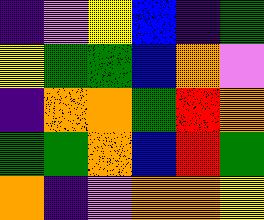[["indigo", "violet", "yellow", "blue", "indigo", "green"], ["yellow", "green", "green", "blue", "orange", "violet"], ["indigo", "orange", "orange", "green", "red", "orange"], ["green", "green", "orange", "blue", "red", "green"], ["orange", "indigo", "violet", "orange", "orange", "yellow"]]